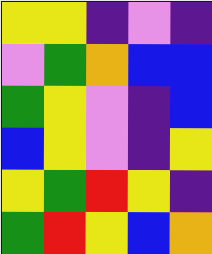[["yellow", "yellow", "indigo", "violet", "indigo"], ["violet", "green", "orange", "blue", "blue"], ["green", "yellow", "violet", "indigo", "blue"], ["blue", "yellow", "violet", "indigo", "yellow"], ["yellow", "green", "red", "yellow", "indigo"], ["green", "red", "yellow", "blue", "orange"]]